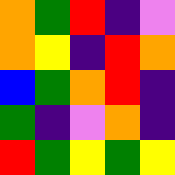[["orange", "green", "red", "indigo", "violet"], ["orange", "yellow", "indigo", "red", "orange"], ["blue", "green", "orange", "red", "indigo"], ["green", "indigo", "violet", "orange", "indigo"], ["red", "green", "yellow", "green", "yellow"]]